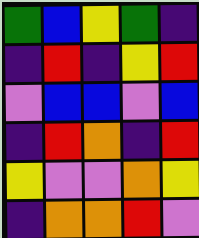[["green", "blue", "yellow", "green", "indigo"], ["indigo", "red", "indigo", "yellow", "red"], ["violet", "blue", "blue", "violet", "blue"], ["indigo", "red", "orange", "indigo", "red"], ["yellow", "violet", "violet", "orange", "yellow"], ["indigo", "orange", "orange", "red", "violet"]]